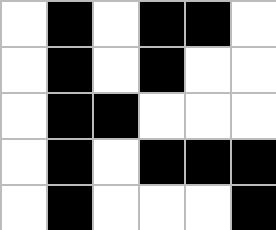[["white", "black", "white", "black", "black", "white"], ["white", "black", "white", "black", "white", "white"], ["white", "black", "black", "white", "white", "white"], ["white", "black", "white", "black", "black", "black"], ["white", "black", "white", "white", "white", "black"]]